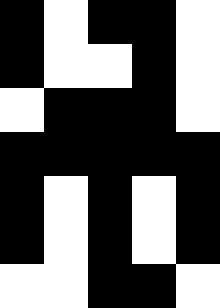[["black", "white", "black", "black", "white"], ["black", "white", "white", "black", "white"], ["white", "black", "black", "black", "white"], ["black", "black", "black", "black", "black"], ["black", "white", "black", "white", "black"], ["black", "white", "black", "white", "black"], ["white", "white", "black", "black", "white"]]